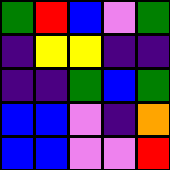[["green", "red", "blue", "violet", "green"], ["indigo", "yellow", "yellow", "indigo", "indigo"], ["indigo", "indigo", "green", "blue", "green"], ["blue", "blue", "violet", "indigo", "orange"], ["blue", "blue", "violet", "violet", "red"]]